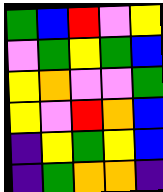[["green", "blue", "red", "violet", "yellow"], ["violet", "green", "yellow", "green", "blue"], ["yellow", "orange", "violet", "violet", "green"], ["yellow", "violet", "red", "orange", "blue"], ["indigo", "yellow", "green", "yellow", "blue"], ["indigo", "green", "orange", "orange", "indigo"]]